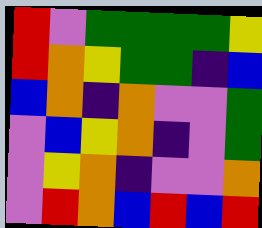[["red", "violet", "green", "green", "green", "green", "yellow"], ["red", "orange", "yellow", "green", "green", "indigo", "blue"], ["blue", "orange", "indigo", "orange", "violet", "violet", "green"], ["violet", "blue", "yellow", "orange", "indigo", "violet", "green"], ["violet", "yellow", "orange", "indigo", "violet", "violet", "orange"], ["violet", "red", "orange", "blue", "red", "blue", "red"]]